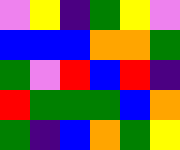[["violet", "yellow", "indigo", "green", "yellow", "violet"], ["blue", "blue", "blue", "orange", "orange", "green"], ["green", "violet", "red", "blue", "red", "indigo"], ["red", "green", "green", "green", "blue", "orange"], ["green", "indigo", "blue", "orange", "green", "yellow"]]